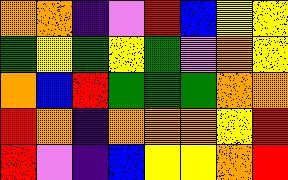[["orange", "orange", "indigo", "violet", "red", "blue", "yellow", "yellow"], ["green", "yellow", "green", "yellow", "green", "violet", "orange", "yellow"], ["orange", "blue", "red", "green", "green", "green", "orange", "orange"], ["red", "orange", "indigo", "orange", "orange", "orange", "yellow", "red"], ["red", "violet", "indigo", "blue", "yellow", "yellow", "orange", "red"]]